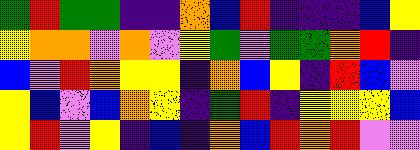[["green", "red", "green", "green", "indigo", "indigo", "orange", "blue", "red", "indigo", "indigo", "indigo", "blue", "yellow"], ["yellow", "orange", "orange", "violet", "orange", "violet", "yellow", "green", "violet", "green", "green", "orange", "red", "indigo"], ["blue", "violet", "red", "orange", "yellow", "yellow", "indigo", "orange", "blue", "yellow", "indigo", "red", "blue", "violet"], ["yellow", "blue", "violet", "blue", "orange", "yellow", "indigo", "green", "red", "indigo", "yellow", "yellow", "yellow", "blue"], ["yellow", "red", "violet", "yellow", "indigo", "blue", "indigo", "orange", "blue", "red", "orange", "red", "violet", "violet"]]